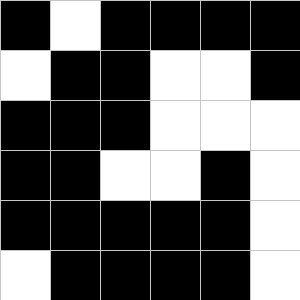[["black", "white", "black", "black", "black", "black"], ["white", "black", "black", "white", "white", "black"], ["black", "black", "black", "white", "white", "white"], ["black", "black", "white", "white", "black", "white"], ["black", "black", "black", "black", "black", "white"], ["white", "black", "black", "black", "black", "white"]]